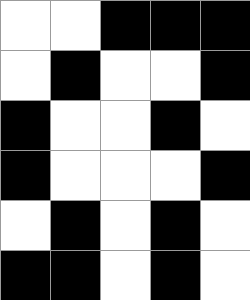[["white", "white", "black", "black", "black"], ["white", "black", "white", "white", "black"], ["black", "white", "white", "black", "white"], ["black", "white", "white", "white", "black"], ["white", "black", "white", "black", "white"], ["black", "black", "white", "black", "white"]]